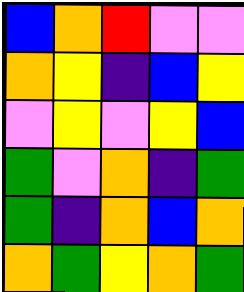[["blue", "orange", "red", "violet", "violet"], ["orange", "yellow", "indigo", "blue", "yellow"], ["violet", "yellow", "violet", "yellow", "blue"], ["green", "violet", "orange", "indigo", "green"], ["green", "indigo", "orange", "blue", "orange"], ["orange", "green", "yellow", "orange", "green"]]